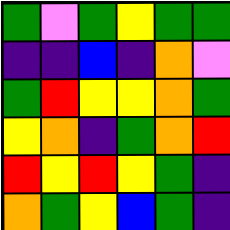[["green", "violet", "green", "yellow", "green", "green"], ["indigo", "indigo", "blue", "indigo", "orange", "violet"], ["green", "red", "yellow", "yellow", "orange", "green"], ["yellow", "orange", "indigo", "green", "orange", "red"], ["red", "yellow", "red", "yellow", "green", "indigo"], ["orange", "green", "yellow", "blue", "green", "indigo"]]